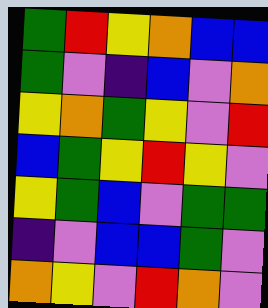[["green", "red", "yellow", "orange", "blue", "blue"], ["green", "violet", "indigo", "blue", "violet", "orange"], ["yellow", "orange", "green", "yellow", "violet", "red"], ["blue", "green", "yellow", "red", "yellow", "violet"], ["yellow", "green", "blue", "violet", "green", "green"], ["indigo", "violet", "blue", "blue", "green", "violet"], ["orange", "yellow", "violet", "red", "orange", "violet"]]